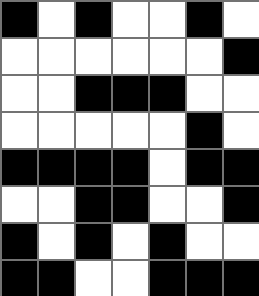[["black", "white", "black", "white", "white", "black", "white"], ["white", "white", "white", "white", "white", "white", "black"], ["white", "white", "black", "black", "black", "white", "white"], ["white", "white", "white", "white", "white", "black", "white"], ["black", "black", "black", "black", "white", "black", "black"], ["white", "white", "black", "black", "white", "white", "black"], ["black", "white", "black", "white", "black", "white", "white"], ["black", "black", "white", "white", "black", "black", "black"]]